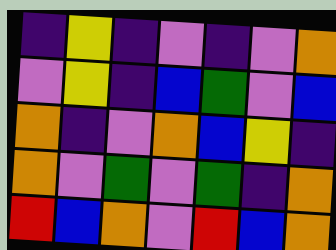[["indigo", "yellow", "indigo", "violet", "indigo", "violet", "orange"], ["violet", "yellow", "indigo", "blue", "green", "violet", "blue"], ["orange", "indigo", "violet", "orange", "blue", "yellow", "indigo"], ["orange", "violet", "green", "violet", "green", "indigo", "orange"], ["red", "blue", "orange", "violet", "red", "blue", "orange"]]